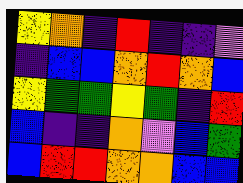[["yellow", "orange", "indigo", "red", "indigo", "indigo", "violet"], ["indigo", "blue", "blue", "orange", "red", "orange", "blue"], ["yellow", "green", "green", "yellow", "green", "indigo", "red"], ["blue", "indigo", "indigo", "orange", "violet", "blue", "green"], ["blue", "red", "red", "orange", "orange", "blue", "blue"]]